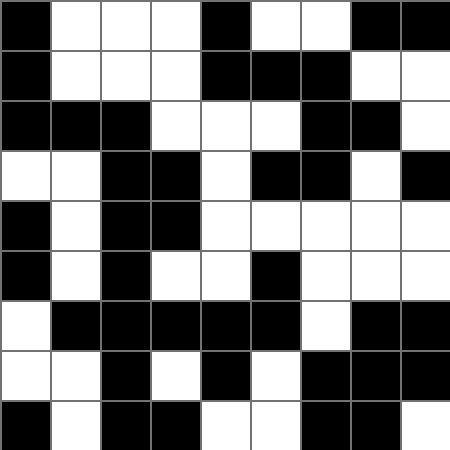[["black", "white", "white", "white", "black", "white", "white", "black", "black"], ["black", "white", "white", "white", "black", "black", "black", "white", "white"], ["black", "black", "black", "white", "white", "white", "black", "black", "white"], ["white", "white", "black", "black", "white", "black", "black", "white", "black"], ["black", "white", "black", "black", "white", "white", "white", "white", "white"], ["black", "white", "black", "white", "white", "black", "white", "white", "white"], ["white", "black", "black", "black", "black", "black", "white", "black", "black"], ["white", "white", "black", "white", "black", "white", "black", "black", "black"], ["black", "white", "black", "black", "white", "white", "black", "black", "white"]]